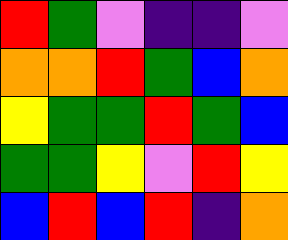[["red", "green", "violet", "indigo", "indigo", "violet"], ["orange", "orange", "red", "green", "blue", "orange"], ["yellow", "green", "green", "red", "green", "blue"], ["green", "green", "yellow", "violet", "red", "yellow"], ["blue", "red", "blue", "red", "indigo", "orange"]]